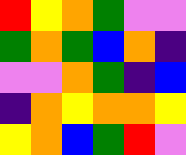[["red", "yellow", "orange", "green", "violet", "violet"], ["green", "orange", "green", "blue", "orange", "indigo"], ["violet", "violet", "orange", "green", "indigo", "blue"], ["indigo", "orange", "yellow", "orange", "orange", "yellow"], ["yellow", "orange", "blue", "green", "red", "violet"]]